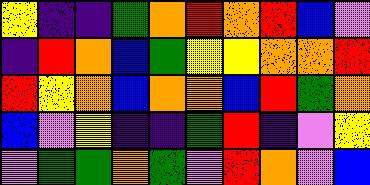[["yellow", "indigo", "indigo", "green", "orange", "red", "orange", "red", "blue", "violet"], ["indigo", "red", "orange", "blue", "green", "yellow", "yellow", "orange", "orange", "red"], ["red", "yellow", "orange", "blue", "orange", "orange", "blue", "red", "green", "orange"], ["blue", "violet", "yellow", "indigo", "indigo", "green", "red", "indigo", "violet", "yellow"], ["violet", "green", "green", "orange", "green", "violet", "red", "orange", "violet", "blue"]]